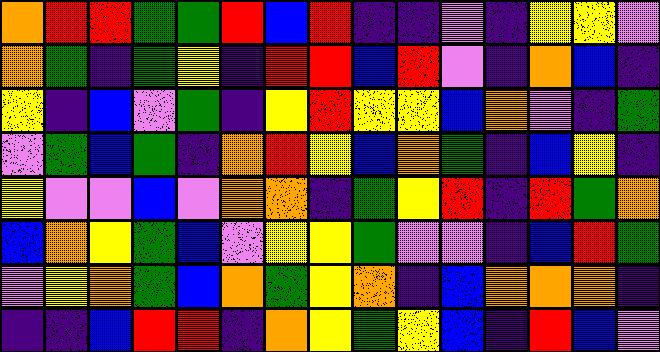[["orange", "red", "red", "green", "green", "red", "blue", "red", "indigo", "indigo", "violet", "indigo", "yellow", "yellow", "violet"], ["orange", "green", "indigo", "green", "yellow", "indigo", "red", "red", "blue", "red", "violet", "indigo", "orange", "blue", "indigo"], ["yellow", "indigo", "blue", "violet", "green", "indigo", "yellow", "red", "yellow", "yellow", "blue", "orange", "violet", "indigo", "green"], ["violet", "green", "blue", "green", "indigo", "orange", "red", "yellow", "blue", "orange", "green", "indigo", "blue", "yellow", "indigo"], ["yellow", "violet", "violet", "blue", "violet", "orange", "orange", "indigo", "green", "yellow", "red", "indigo", "red", "green", "orange"], ["blue", "orange", "yellow", "green", "blue", "violet", "yellow", "yellow", "green", "violet", "violet", "indigo", "blue", "red", "green"], ["violet", "yellow", "orange", "green", "blue", "orange", "green", "yellow", "orange", "indigo", "blue", "orange", "orange", "orange", "indigo"], ["indigo", "indigo", "blue", "red", "red", "indigo", "orange", "yellow", "green", "yellow", "blue", "indigo", "red", "blue", "violet"]]